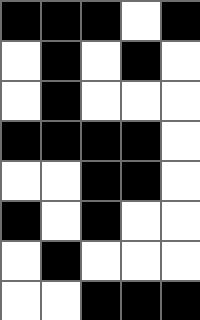[["black", "black", "black", "white", "black"], ["white", "black", "white", "black", "white"], ["white", "black", "white", "white", "white"], ["black", "black", "black", "black", "white"], ["white", "white", "black", "black", "white"], ["black", "white", "black", "white", "white"], ["white", "black", "white", "white", "white"], ["white", "white", "black", "black", "black"]]